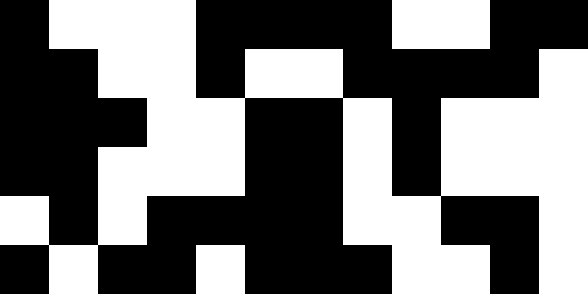[["black", "white", "white", "white", "black", "black", "black", "black", "white", "white", "black", "black"], ["black", "black", "white", "white", "black", "white", "white", "black", "black", "black", "black", "white"], ["black", "black", "black", "white", "white", "black", "black", "white", "black", "white", "white", "white"], ["black", "black", "white", "white", "white", "black", "black", "white", "black", "white", "white", "white"], ["white", "black", "white", "black", "black", "black", "black", "white", "white", "black", "black", "white"], ["black", "white", "black", "black", "white", "black", "black", "black", "white", "white", "black", "white"]]